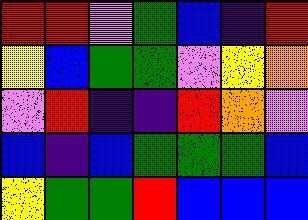[["red", "red", "violet", "green", "blue", "indigo", "red"], ["yellow", "blue", "green", "green", "violet", "yellow", "orange"], ["violet", "red", "indigo", "indigo", "red", "orange", "violet"], ["blue", "indigo", "blue", "green", "green", "green", "blue"], ["yellow", "green", "green", "red", "blue", "blue", "blue"]]